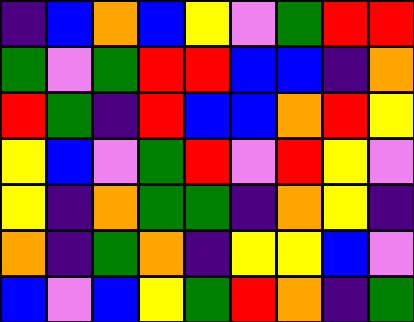[["indigo", "blue", "orange", "blue", "yellow", "violet", "green", "red", "red"], ["green", "violet", "green", "red", "red", "blue", "blue", "indigo", "orange"], ["red", "green", "indigo", "red", "blue", "blue", "orange", "red", "yellow"], ["yellow", "blue", "violet", "green", "red", "violet", "red", "yellow", "violet"], ["yellow", "indigo", "orange", "green", "green", "indigo", "orange", "yellow", "indigo"], ["orange", "indigo", "green", "orange", "indigo", "yellow", "yellow", "blue", "violet"], ["blue", "violet", "blue", "yellow", "green", "red", "orange", "indigo", "green"]]